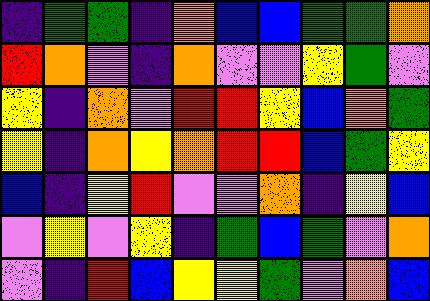[["indigo", "green", "green", "indigo", "orange", "blue", "blue", "green", "green", "orange"], ["red", "orange", "violet", "indigo", "orange", "violet", "violet", "yellow", "green", "violet"], ["yellow", "indigo", "orange", "violet", "red", "red", "yellow", "blue", "orange", "green"], ["yellow", "indigo", "orange", "yellow", "orange", "red", "red", "blue", "green", "yellow"], ["blue", "indigo", "yellow", "red", "violet", "violet", "orange", "indigo", "yellow", "blue"], ["violet", "yellow", "violet", "yellow", "indigo", "green", "blue", "green", "violet", "orange"], ["violet", "indigo", "red", "blue", "yellow", "yellow", "green", "violet", "orange", "blue"]]